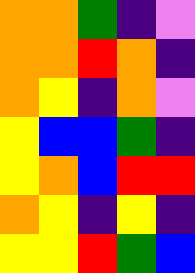[["orange", "orange", "green", "indigo", "violet"], ["orange", "orange", "red", "orange", "indigo"], ["orange", "yellow", "indigo", "orange", "violet"], ["yellow", "blue", "blue", "green", "indigo"], ["yellow", "orange", "blue", "red", "red"], ["orange", "yellow", "indigo", "yellow", "indigo"], ["yellow", "yellow", "red", "green", "blue"]]